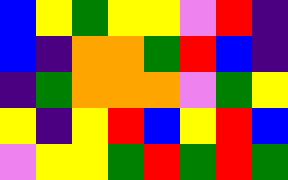[["blue", "yellow", "green", "yellow", "yellow", "violet", "red", "indigo"], ["blue", "indigo", "orange", "orange", "green", "red", "blue", "indigo"], ["indigo", "green", "orange", "orange", "orange", "violet", "green", "yellow"], ["yellow", "indigo", "yellow", "red", "blue", "yellow", "red", "blue"], ["violet", "yellow", "yellow", "green", "red", "green", "red", "green"]]